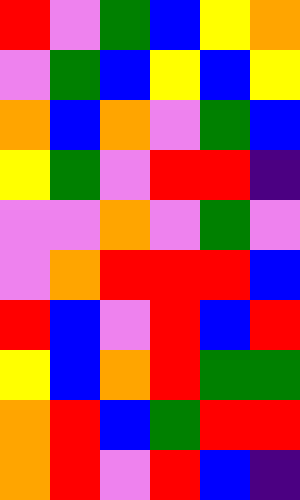[["red", "violet", "green", "blue", "yellow", "orange"], ["violet", "green", "blue", "yellow", "blue", "yellow"], ["orange", "blue", "orange", "violet", "green", "blue"], ["yellow", "green", "violet", "red", "red", "indigo"], ["violet", "violet", "orange", "violet", "green", "violet"], ["violet", "orange", "red", "red", "red", "blue"], ["red", "blue", "violet", "red", "blue", "red"], ["yellow", "blue", "orange", "red", "green", "green"], ["orange", "red", "blue", "green", "red", "red"], ["orange", "red", "violet", "red", "blue", "indigo"]]